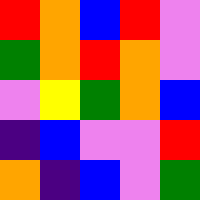[["red", "orange", "blue", "red", "violet"], ["green", "orange", "red", "orange", "violet"], ["violet", "yellow", "green", "orange", "blue"], ["indigo", "blue", "violet", "violet", "red"], ["orange", "indigo", "blue", "violet", "green"]]